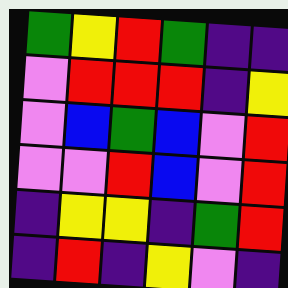[["green", "yellow", "red", "green", "indigo", "indigo"], ["violet", "red", "red", "red", "indigo", "yellow"], ["violet", "blue", "green", "blue", "violet", "red"], ["violet", "violet", "red", "blue", "violet", "red"], ["indigo", "yellow", "yellow", "indigo", "green", "red"], ["indigo", "red", "indigo", "yellow", "violet", "indigo"]]